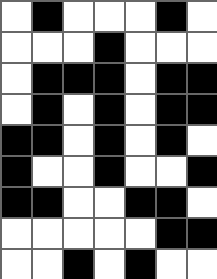[["white", "black", "white", "white", "white", "black", "white"], ["white", "white", "white", "black", "white", "white", "white"], ["white", "black", "black", "black", "white", "black", "black"], ["white", "black", "white", "black", "white", "black", "black"], ["black", "black", "white", "black", "white", "black", "white"], ["black", "white", "white", "black", "white", "white", "black"], ["black", "black", "white", "white", "black", "black", "white"], ["white", "white", "white", "white", "white", "black", "black"], ["white", "white", "black", "white", "black", "white", "white"]]